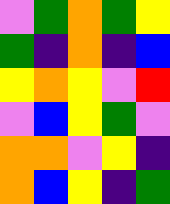[["violet", "green", "orange", "green", "yellow"], ["green", "indigo", "orange", "indigo", "blue"], ["yellow", "orange", "yellow", "violet", "red"], ["violet", "blue", "yellow", "green", "violet"], ["orange", "orange", "violet", "yellow", "indigo"], ["orange", "blue", "yellow", "indigo", "green"]]